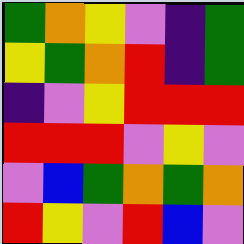[["green", "orange", "yellow", "violet", "indigo", "green"], ["yellow", "green", "orange", "red", "indigo", "green"], ["indigo", "violet", "yellow", "red", "red", "red"], ["red", "red", "red", "violet", "yellow", "violet"], ["violet", "blue", "green", "orange", "green", "orange"], ["red", "yellow", "violet", "red", "blue", "violet"]]